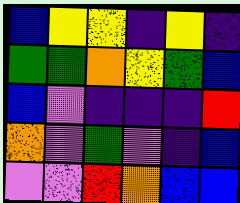[["blue", "yellow", "yellow", "indigo", "yellow", "indigo"], ["green", "green", "orange", "yellow", "green", "blue"], ["blue", "violet", "indigo", "indigo", "indigo", "red"], ["orange", "violet", "green", "violet", "indigo", "blue"], ["violet", "violet", "red", "orange", "blue", "blue"]]